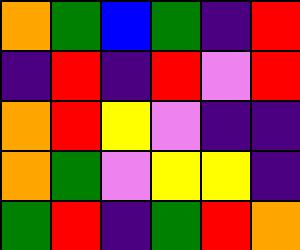[["orange", "green", "blue", "green", "indigo", "red"], ["indigo", "red", "indigo", "red", "violet", "red"], ["orange", "red", "yellow", "violet", "indigo", "indigo"], ["orange", "green", "violet", "yellow", "yellow", "indigo"], ["green", "red", "indigo", "green", "red", "orange"]]